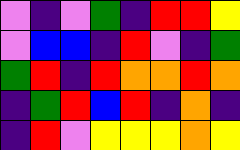[["violet", "indigo", "violet", "green", "indigo", "red", "red", "yellow"], ["violet", "blue", "blue", "indigo", "red", "violet", "indigo", "green"], ["green", "red", "indigo", "red", "orange", "orange", "red", "orange"], ["indigo", "green", "red", "blue", "red", "indigo", "orange", "indigo"], ["indigo", "red", "violet", "yellow", "yellow", "yellow", "orange", "yellow"]]